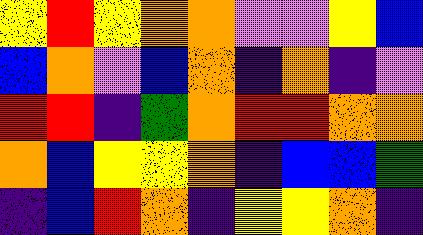[["yellow", "red", "yellow", "orange", "orange", "violet", "violet", "yellow", "blue"], ["blue", "orange", "violet", "blue", "orange", "indigo", "orange", "indigo", "violet"], ["red", "red", "indigo", "green", "orange", "red", "red", "orange", "orange"], ["orange", "blue", "yellow", "yellow", "orange", "indigo", "blue", "blue", "green"], ["indigo", "blue", "red", "orange", "indigo", "yellow", "yellow", "orange", "indigo"]]